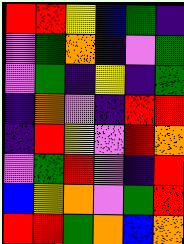[["red", "red", "yellow", "blue", "green", "indigo"], ["violet", "green", "orange", "indigo", "violet", "green"], ["violet", "green", "indigo", "yellow", "indigo", "green"], ["indigo", "orange", "violet", "indigo", "red", "red"], ["indigo", "red", "yellow", "violet", "red", "orange"], ["violet", "green", "red", "violet", "indigo", "red"], ["blue", "yellow", "orange", "violet", "green", "red"], ["red", "red", "green", "orange", "blue", "orange"]]